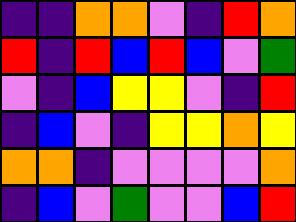[["indigo", "indigo", "orange", "orange", "violet", "indigo", "red", "orange"], ["red", "indigo", "red", "blue", "red", "blue", "violet", "green"], ["violet", "indigo", "blue", "yellow", "yellow", "violet", "indigo", "red"], ["indigo", "blue", "violet", "indigo", "yellow", "yellow", "orange", "yellow"], ["orange", "orange", "indigo", "violet", "violet", "violet", "violet", "orange"], ["indigo", "blue", "violet", "green", "violet", "violet", "blue", "red"]]